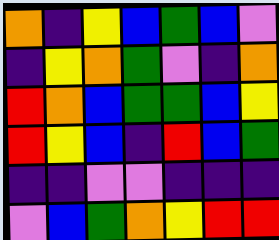[["orange", "indigo", "yellow", "blue", "green", "blue", "violet"], ["indigo", "yellow", "orange", "green", "violet", "indigo", "orange"], ["red", "orange", "blue", "green", "green", "blue", "yellow"], ["red", "yellow", "blue", "indigo", "red", "blue", "green"], ["indigo", "indigo", "violet", "violet", "indigo", "indigo", "indigo"], ["violet", "blue", "green", "orange", "yellow", "red", "red"]]